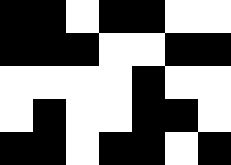[["black", "black", "white", "black", "black", "white", "white"], ["black", "black", "black", "white", "white", "black", "black"], ["white", "white", "white", "white", "black", "white", "white"], ["white", "black", "white", "white", "black", "black", "white"], ["black", "black", "white", "black", "black", "white", "black"]]